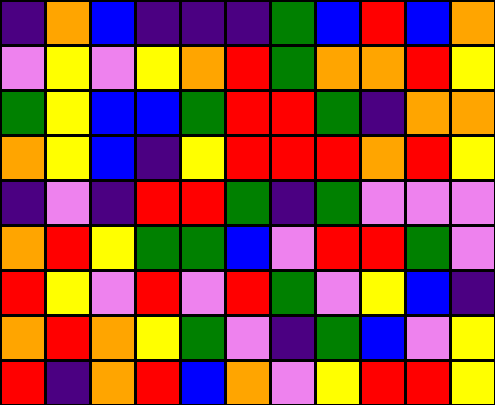[["indigo", "orange", "blue", "indigo", "indigo", "indigo", "green", "blue", "red", "blue", "orange"], ["violet", "yellow", "violet", "yellow", "orange", "red", "green", "orange", "orange", "red", "yellow"], ["green", "yellow", "blue", "blue", "green", "red", "red", "green", "indigo", "orange", "orange"], ["orange", "yellow", "blue", "indigo", "yellow", "red", "red", "red", "orange", "red", "yellow"], ["indigo", "violet", "indigo", "red", "red", "green", "indigo", "green", "violet", "violet", "violet"], ["orange", "red", "yellow", "green", "green", "blue", "violet", "red", "red", "green", "violet"], ["red", "yellow", "violet", "red", "violet", "red", "green", "violet", "yellow", "blue", "indigo"], ["orange", "red", "orange", "yellow", "green", "violet", "indigo", "green", "blue", "violet", "yellow"], ["red", "indigo", "orange", "red", "blue", "orange", "violet", "yellow", "red", "red", "yellow"]]